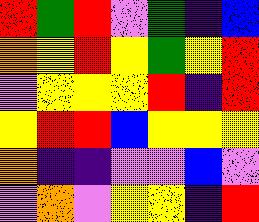[["red", "green", "red", "violet", "green", "indigo", "blue"], ["orange", "yellow", "red", "yellow", "green", "yellow", "red"], ["violet", "yellow", "yellow", "yellow", "red", "indigo", "red"], ["yellow", "red", "red", "blue", "yellow", "yellow", "yellow"], ["orange", "indigo", "indigo", "violet", "violet", "blue", "violet"], ["violet", "orange", "violet", "yellow", "yellow", "indigo", "red"]]